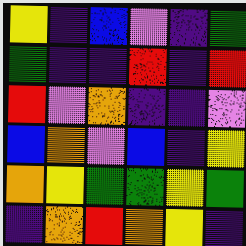[["yellow", "indigo", "blue", "violet", "indigo", "green"], ["green", "indigo", "indigo", "red", "indigo", "red"], ["red", "violet", "orange", "indigo", "indigo", "violet"], ["blue", "orange", "violet", "blue", "indigo", "yellow"], ["orange", "yellow", "green", "green", "yellow", "green"], ["indigo", "orange", "red", "orange", "yellow", "indigo"]]